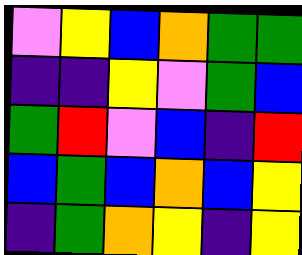[["violet", "yellow", "blue", "orange", "green", "green"], ["indigo", "indigo", "yellow", "violet", "green", "blue"], ["green", "red", "violet", "blue", "indigo", "red"], ["blue", "green", "blue", "orange", "blue", "yellow"], ["indigo", "green", "orange", "yellow", "indigo", "yellow"]]